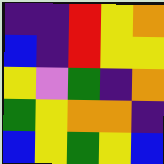[["indigo", "indigo", "red", "yellow", "orange"], ["blue", "indigo", "red", "yellow", "yellow"], ["yellow", "violet", "green", "indigo", "orange"], ["green", "yellow", "orange", "orange", "indigo"], ["blue", "yellow", "green", "yellow", "blue"]]